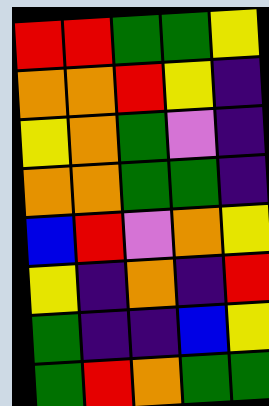[["red", "red", "green", "green", "yellow"], ["orange", "orange", "red", "yellow", "indigo"], ["yellow", "orange", "green", "violet", "indigo"], ["orange", "orange", "green", "green", "indigo"], ["blue", "red", "violet", "orange", "yellow"], ["yellow", "indigo", "orange", "indigo", "red"], ["green", "indigo", "indigo", "blue", "yellow"], ["green", "red", "orange", "green", "green"]]